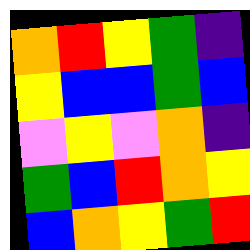[["orange", "red", "yellow", "green", "indigo"], ["yellow", "blue", "blue", "green", "blue"], ["violet", "yellow", "violet", "orange", "indigo"], ["green", "blue", "red", "orange", "yellow"], ["blue", "orange", "yellow", "green", "red"]]